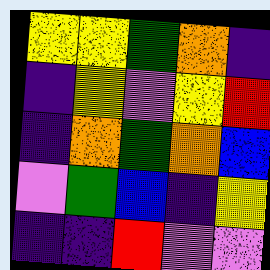[["yellow", "yellow", "green", "orange", "indigo"], ["indigo", "yellow", "violet", "yellow", "red"], ["indigo", "orange", "green", "orange", "blue"], ["violet", "green", "blue", "indigo", "yellow"], ["indigo", "indigo", "red", "violet", "violet"]]